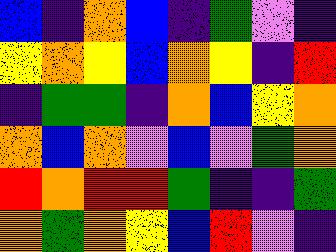[["blue", "indigo", "orange", "blue", "indigo", "green", "violet", "indigo"], ["yellow", "orange", "yellow", "blue", "orange", "yellow", "indigo", "red"], ["indigo", "green", "green", "indigo", "orange", "blue", "yellow", "orange"], ["orange", "blue", "orange", "violet", "blue", "violet", "green", "orange"], ["red", "orange", "red", "red", "green", "indigo", "indigo", "green"], ["orange", "green", "orange", "yellow", "blue", "red", "violet", "indigo"]]